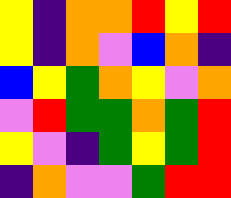[["yellow", "indigo", "orange", "orange", "red", "yellow", "red"], ["yellow", "indigo", "orange", "violet", "blue", "orange", "indigo"], ["blue", "yellow", "green", "orange", "yellow", "violet", "orange"], ["violet", "red", "green", "green", "orange", "green", "red"], ["yellow", "violet", "indigo", "green", "yellow", "green", "red"], ["indigo", "orange", "violet", "violet", "green", "red", "red"]]